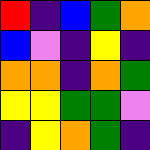[["red", "indigo", "blue", "green", "orange"], ["blue", "violet", "indigo", "yellow", "indigo"], ["orange", "orange", "indigo", "orange", "green"], ["yellow", "yellow", "green", "green", "violet"], ["indigo", "yellow", "orange", "green", "indigo"]]